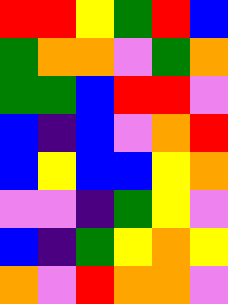[["red", "red", "yellow", "green", "red", "blue"], ["green", "orange", "orange", "violet", "green", "orange"], ["green", "green", "blue", "red", "red", "violet"], ["blue", "indigo", "blue", "violet", "orange", "red"], ["blue", "yellow", "blue", "blue", "yellow", "orange"], ["violet", "violet", "indigo", "green", "yellow", "violet"], ["blue", "indigo", "green", "yellow", "orange", "yellow"], ["orange", "violet", "red", "orange", "orange", "violet"]]